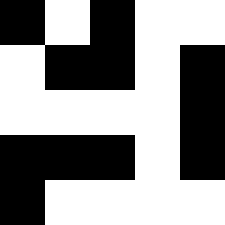[["black", "white", "black", "white", "white"], ["white", "black", "black", "white", "black"], ["white", "white", "white", "white", "black"], ["black", "black", "black", "white", "black"], ["black", "white", "white", "white", "white"]]